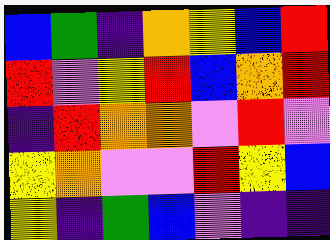[["blue", "green", "indigo", "orange", "yellow", "blue", "red"], ["red", "violet", "yellow", "red", "blue", "orange", "red"], ["indigo", "red", "orange", "orange", "violet", "red", "violet"], ["yellow", "orange", "violet", "violet", "red", "yellow", "blue"], ["yellow", "indigo", "green", "blue", "violet", "indigo", "indigo"]]